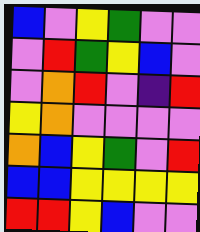[["blue", "violet", "yellow", "green", "violet", "violet"], ["violet", "red", "green", "yellow", "blue", "violet"], ["violet", "orange", "red", "violet", "indigo", "red"], ["yellow", "orange", "violet", "violet", "violet", "violet"], ["orange", "blue", "yellow", "green", "violet", "red"], ["blue", "blue", "yellow", "yellow", "yellow", "yellow"], ["red", "red", "yellow", "blue", "violet", "violet"]]